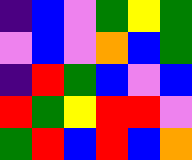[["indigo", "blue", "violet", "green", "yellow", "green"], ["violet", "blue", "violet", "orange", "blue", "green"], ["indigo", "red", "green", "blue", "violet", "blue"], ["red", "green", "yellow", "red", "red", "violet"], ["green", "red", "blue", "red", "blue", "orange"]]